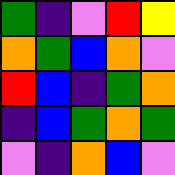[["green", "indigo", "violet", "red", "yellow"], ["orange", "green", "blue", "orange", "violet"], ["red", "blue", "indigo", "green", "orange"], ["indigo", "blue", "green", "orange", "green"], ["violet", "indigo", "orange", "blue", "violet"]]